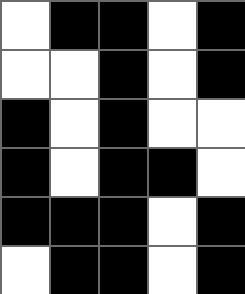[["white", "black", "black", "white", "black"], ["white", "white", "black", "white", "black"], ["black", "white", "black", "white", "white"], ["black", "white", "black", "black", "white"], ["black", "black", "black", "white", "black"], ["white", "black", "black", "white", "black"]]